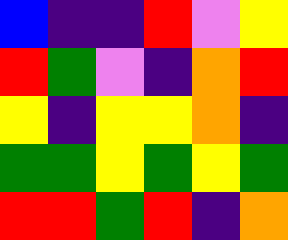[["blue", "indigo", "indigo", "red", "violet", "yellow"], ["red", "green", "violet", "indigo", "orange", "red"], ["yellow", "indigo", "yellow", "yellow", "orange", "indigo"], ["green", "green", "yellow", "green", "yellow", "green"], ["red", "red", "green", "red", "indigo", "orange"]]